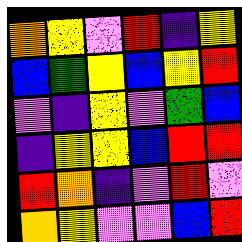[["orange", "yellow", "violet", "red", "indigo", "yellow"], ["blue", "green", "yellow", "blue", "yellow", "red"], ["violet", "indigo", "yellow", "violet", "green", "blue"], ["indigo", "yellow", "yellow", "blue", "red", "red"], ["red", "orange", "indigo", "violet", "red", "violet"], ["orange", "yellow", "violet", "violet", "blue", "red"]]